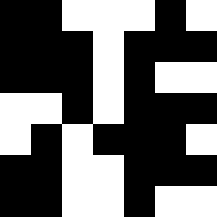[["black", "black", "white", "white", "white", "black", "white"], ["black", "black", "black", "white", "black", "black", "black"], ["black", "black", "black", "white", "black", "white", "white"], ["white", "white", "black", "white", "black", "black", "black"], ["white", "black", "white", "black", "black", "black", "white"], ["black", "black", "white", "white", "black", "black", "black"], ["black", "black", "white", "white", "black", "white", "white"]]